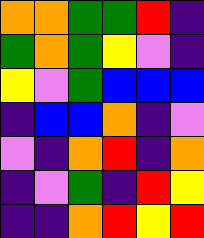[["orange", "orange", "green", "green", "red", "indigo"], ["green", "orange", "green", "yellow", "violet", "indigo"], ["yellow", "violet", "green", "blue", "blue", "blue"], ["indigo", "blue", "blue", "orange", "indigo", "violet"], ["violet", "indigo", "orange", "red", "indigo", "orange"], ["indigo", "violet", "green", "indigo", "red", "yellow"], ["indigo", "indigo", "orange", "red", "yellow", "red"]]